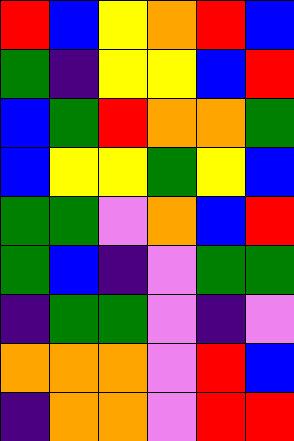[["red", "blue", "yellow", "orange", "red", "blue"], ["green", "indigo", "yellow", "yellow", "blue", "red"], ["blue", "green", "red", "orange", "orange", "green"], ["blue", "yellow", "yellow", "green", "yellow", "blue"], ["green", "green", "violet", "orange", "blue", "red"], ["green", "blue", "indigo", "violet", "green", "green"], ["indigo", "green", "green", "violet", "indigo", "violet"], ["orange", "orange", "orange", "violet", "red", "blue"], ["indigo", "orange", "orange", "violet", "red", "red"]]